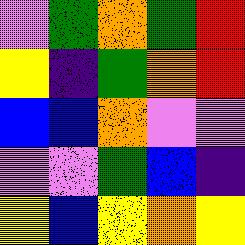[["violet", "green", "orange", "green", "red"], ["yellow", "indigo", "green", "orange", "red"], ["blue", "blue", "orange", "violet", "violet"], ["violet", "violet", "green", "blue", "indigo"], ["yellow", "blue", "yellow", "orange", "yellow"]]